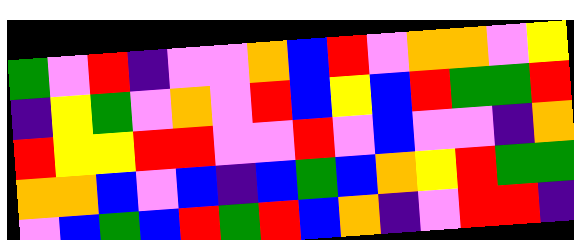[["green", "violet", "red", "indigo", "violet", "violet", "orange", "blue", "red", "violet", "orange", "orange", "violet", "yellow"], ["indigo", "yellow", "green", "violet", "orange", "violet", "red", "blue", "yellow", "blue", "red", "green", "green", "red"], ["red", "yellow", "yellow", "red", "red", "violet", "violet", "red", "violet", "blue", "violet", "violet", "indigo", "orange"], ["orange", "orange", "blue", "violet", "blue", "indigo", "blue", "green", "blue", "orange", "yellow", "red", "green", "green"], ["violet", "blue", "green", "blue", "red", "green", "red", "blue", "orange", "indigo", "violet", "red", "red", "indigo"]]